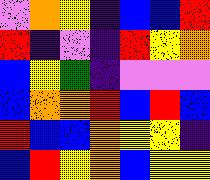[["violet", "orange", "yellow", "indigo", "blue", "blue", "red"], ["red", "indigo", "violet", "indigo", "red", "yellow", "orange"], ["blue", "yellow", "green", "indigo", "violet", "violet", "violet"], ["blue", "orange", "orange", "red", "blue", "red", "blue"], ["red", "blue", "blue", "orange", "yellow", "yellow", "indigo"], ["blue", "red", "yellow", "orange", "blue", "yellow", "yellow"]]